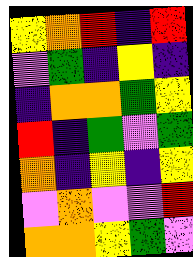[["yellow", "orange", "red", "indigo", "red"], ["violet", "green", "indigo", "yellow", "indigo"], ["indigo", "orange", "orange", "green", "yellow"], ["red", "indigo", "green", "violet", "green"], ["orange", "indigo", "yellow", "indigo", "yellow"], ["violet", "orange", "violet", "violet", "red"], ["orange", "orange", "yellow", "green", "violet"]]